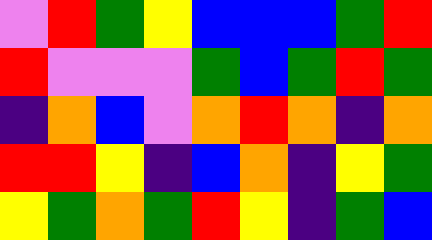[["violet", "red", "green", "yellow", "blue", "blue", "blue", "green", "red"], ["red", "violet", "violet", "violet", "green", "blue", "green", "red", "green"], ["indigo", "orange", "blue", "violet", "orange", "red", "orange", "indigo", "orange"], ["red", "red", "yellow", "indigo", "blue", "orange", "indigo", "yellow", "green"], ["yellow", "green", "orange", "green", "red", "yellow", "indigo", "green", "blue"]]